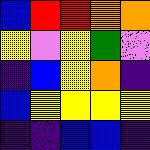[["blue", "red", "red", "orange", "orange"], ["yellow", "violet", "yellow", "green", "violet"], ["indigo", "blue", "yellow", "orange", "indigo"], ["blue", "yellow", "yellow", "yellow", "yellow"], ["indigo", "indigo", "blue", "blue", "indigo"]]